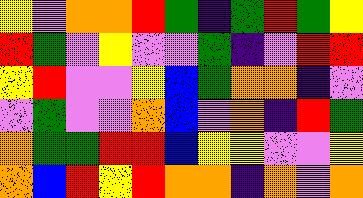[["yellow", "violet", "orange", "orange", "red", "green", "indigo", "green", "red", "green", "yellow"], ["red", "green", "violet", "yellow", "violet", "violet", "green", "indigo", "violet", "red", "red"], ["yellow", "red", "violet", "violet", "yellow", "blue", "green", "orange", "orange", "indigo", "violet"], ["violet", "green", "violet", "violet", "orange", "blue", "violet", "orange", "indigo", "red", "green"], ["orange", "green", "green", "red", "red", "blue", "yellow", "yellow", "violet", "violet", "yellow"], ["orange", "blue", "red", "yellow", "red", "orange", "orange", "indigo", "orange", "violet", "orange"]]